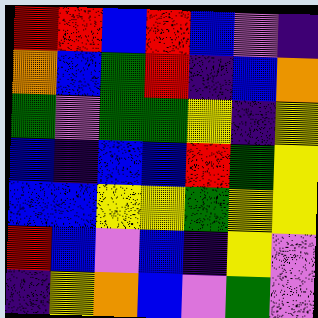[["red", "red", "blue", "red", "blue", "violet", "indigo"], ["orange", "blue", "green", "red", "indigo", "blue", "orange"], ["green", "violet", "green", "green", "yellow", "indigo", "yellow"], ["blue", "indigo", "blue", "blue", "red", "green", "yellow"], ["blue", "blue", "yellow", "yellow", "green", "yellow", "yellow"], ["red", "blue", "violet", "blue", "indigo", "yellow", "violet"], ["indigo", "yellow", "orange", "blue", "violet", "green", "violet"]]